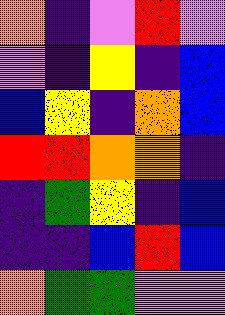[["orange", "indigo", "violet", "red", "violet"], ["violet", "indigo", "yellow", "indigo", "blue"], ["blue", "yellow", "indigo", "orange", "blue"], ["red", "red", "orange", "orange", "indigo"], ["indigo", "green", "yellow", "indigo", "blue"], ["indigo", "indigo", "blue", "red", "blue"], ["orange", "green", "green", "violet", "violet"]]